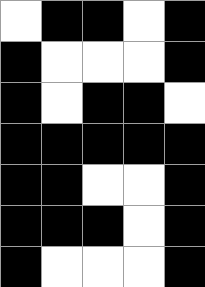[["white", "black", "black", "white", "black"], ["black", "white", "white", "white", "black"], ["black", "white", "black", "black", "white"], ["black", "black", "black", "black", "black"], ["black", "black", "white", "white", "black"], ["black", "black", "black", "white", "black"], ["black", "white", "white", "white", "black"]]